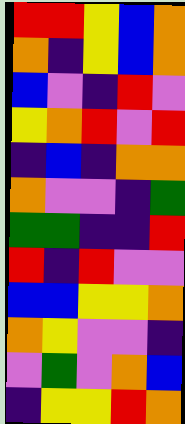[["red", "red", "yellow", "blue", "orange"], ["orange", "indigo", "yellow", "blue", "orange"], ["blue", "violet", "indigo", "red", "violet"], ["yellow", "orange", "red", "violet", "red"], ["indigo", "blue", "indigo", "orange", "orange"], ["orange", "violet", "violet", "indigo", "green"], ["green", "green", "indigo", "indigo", "red"], ["red", "indigo", "red", "violet", "violet"], ["blue", "blue", "yellow", "yellow", "orange"], ["orange", "yellow", "violet", "violet", "indigo"], ["violet", "green", "violet", "orange", "blue"], ["indigo", "yellow", "yellow", "red", "orange"]]